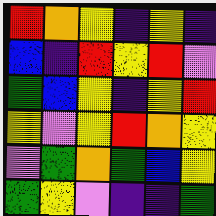[["red", "orange", "yellow", "indigo", "yellow", "indigo"], ["blue", "indigo", "red", "yellow", "red", "violet"], ["green", "blue", "yellow", "indigo", "yellow", "red"], ["yellow", "violet", "yellow", "red", "orange", "yellow"], ["violet", "green", "orange", "green", "blue", "yellow"], ["green", "yellow", "violet", "indigo", "indigo", "green"]]